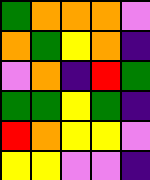[["green", "orange", "orange", "orange", "violet"], ["orange", "green", "yellow", "orange", "indigo"], ["violet", "orange", "indigo", "red", "green"], ["green", "green", "yellow", "green", "indigo"], ["red", "orange", "yellow", "yellow", "violet"], ["yellow", "yellow", "violet", "violet", "indigo"]]